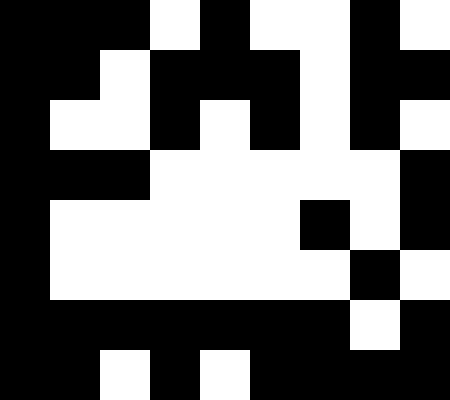[["black", "black", "black", "white", "black", "white", "white", "black", "white"], ["black", "black", "white", "black", "black", "black", "white", "black", "black"], ["black", "white", "white", "black", "white", "black", "white", "black", "white"], ["black", "black", "black", "white", "white", "white", "white", "white", "black"], ["black", "white", "white", "white", "white", "white", "black", "white", "black"], ["black", "white", "white", "white", "white", "white", "white", "black", "white"], ["black", "black", "black", "black", "black", "black", "black", "white", "black"], ["black", "black", "white", "black", "white", "black", "black", "black", "black"]]